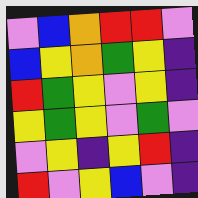[["violet", "blue", "orange", "red", "red", "violet"], ["blue", "yellow", "orange", "green", "yellow", "indigo"], ["red", "green", "yellow", "violet", "yellow", "indigo"], ["yellow", "green", "yellow", "violet", "green", "violet"], ["violet", "yellow", "indigo", "yellow", "red", "indigo"], ["red", "violet", "yellow", "blue", "violet", "indigo"]]